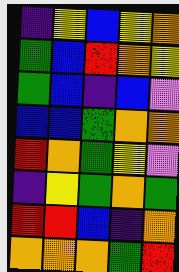[["indigo", "yellow", "blue", "yellow", "orange"], ["green", "blue", "red", "orange", "yellow"], ["green", "blue", "indigo", "blue", "violet"], ["blue", "blue", "green", "orange", "orange"], ["red", "orange", "green", "yellow", "violet"], ["indigo", "yellow", "green", "orange", "green"], ["red", "red", "blue", "indigo", "orange"], ["orange", "orange", "orange", "green", "red"]]